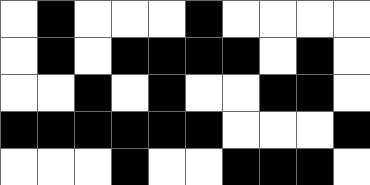[["white", "black", "white", "white", "white", "black", "white", "white", "white", "white"], ["white", "black", "white", "black", "black", "black", "black", "white", "black", "white"], ["white", "white", "black", "white", "black", "white", "white", "black", "black", "white"], ["black", "black", "black", "black", "black", "black", "white", "white", "white", "black"], ["white", "white", "white", "black", "white", "white", "black", "black", "black", "white"]]